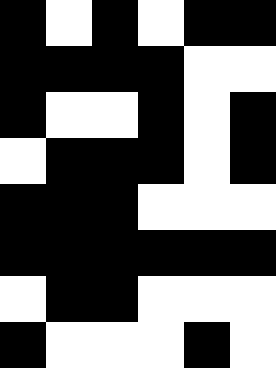[["black", "white", "black", "white", "black", "black"], ["black", "black", "black", "black", "white", "white"], ["black", "white", "white", "black", "white", "black"], ["white", "black", "black", "black", "white", "black"], ["black", "black", "black", "white", "white", "white"], ["black", "black", "black", "black", "black", "black"], ["white", "black", "black", "white", "white", "white"], ["black", "white", "white", "white", "black", "white"]]